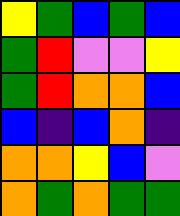[["yellow", "green", "blue", "green", "blue"], ["green", "red", "violet", "violet", "yellow"], ["green", "red", "orange", "orange", "blue"], ["blue", "indigo", "blue", "orange", "indigo"], ["orange", "orange", "yellow", "blue", "violet"], ["orange", "green", "orange", "green", "green"]]